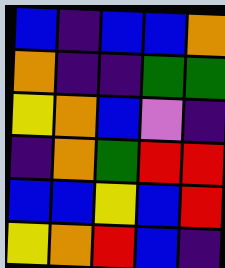[["blue", "indigo", "blue", "blue", "orange"], ["orange", "indigo", "indigo", "green", "green"], ["yellow", "orange", "blue", "violet", "indigo"], ["indigo", "orange", "green", "red", "red"], ["blue", "blue", "yellow", "blue", "red"], ["yellow", "orange", "red", "blue", "indigo"]]